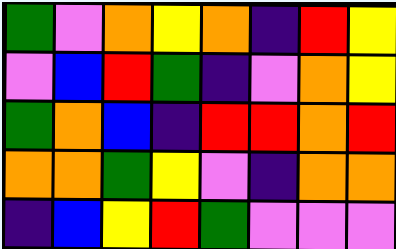[["green", "violet", "orange", "yellow", "orange", "indigo", "red", "yellow"], ["violet", "blue", "red", "green", "indigo", "violet", "orange", "yellow"], ["green", "orange", "blue", "indigo", "red", "red", "orange", "red"], ["orange", "orange", "green", "yellow", "violet", "indigo", "orange", "orange"], ["indigo", "blue", "yellow", "red", "green", "violet", "violet", "violet"]]